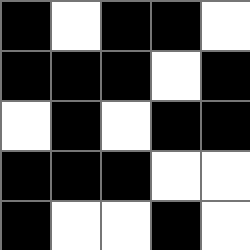[["black", "white", "black", "black", "white"], ["black", "black", "black", "white", "black"], ["white", "black", "white", "black", "black"], ["black", "black", "black", "white", "white"], ["black", "white", "white", "black", "white"]]